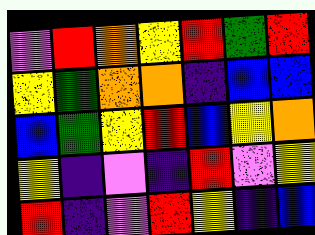[["violet", "red", "orange", "yellow", "red", "green", "red"], ["yellow", "green", "orange", "orange", "indigo", "blue", "blue"], ["blue", "green", "yellow", "red", "blue", "yellow", "orange"], ["yellow", "indigo", "violet", "indigo", "red", "violet", "yellow"], ["red", "indigo", "violet", "red", "yellow", "indigo", "blue"]]